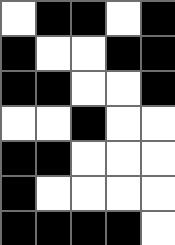[["white", "black", "black", "white", "black"], ["black", "white", "white", "black", "black"], ["black", "black", "white", "white", "black"], ["white", "white", "black", "white", "white"], ["black", "black", "white", "white", "white"], ["black", "white", "white", "white", "white"], ["black", "black", "black", "black", "white"]]